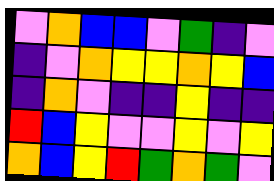[["violet", "orange", "blue", "blue", "violet", "green", "indigo", "violet"], ["indigo", "violet", "orange", "yellow", "yellow", "orange", "yellow", "blue"], ["indigo", "orange", "violet", "indigo", "indigo", "yellow", "indigo", "indigo"], ["red", "blue", "yellow", "violet", "violet", "yellow", "violet", "yellow"], ["orange", "blue", "yellow", "red", "green", "orange", "green", "violet"]]